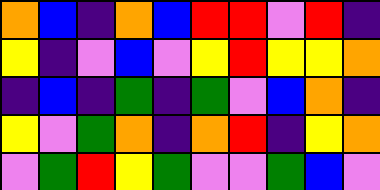[["orange", "blue", "indigo", "orange", "blue", "red", "red", "violet", "red", "indigo"], ["yellow", "indigo", "violet", "blue", "violet", "yellow", "red", "yellow", "yellow", "orange"], ["indigo", "blue", "indigo", "green", "indigo", "green", "violet", "blue", "orange", "indigo"], ["yellow", "violet", "green", "orange", "indigo", "orange", "red", "indigo", "yellow", "orange"], ["violet", "green", "red", "yellow", "green", "violet", "violet", "green", "blue", "violet"]]